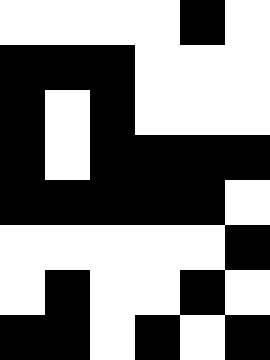[["white", "white", "white", "white", "black", "white"], ["black", "black", "black", "white", "white", "white"], ["black", "white", "black", "white", "white", "white"], ["black", "white", "black", "black", "black", "black"], ["black", "black", "black", "black", "black", "white"], ["white", "white", "white", "white", "white", "black"], ["white", "black", "white", "white", "black", "white"], ["black", "black", "white", "black", "white", "black"]]